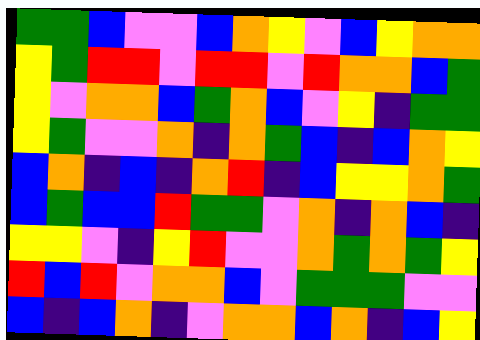[["green", "green", "blue", "violet", "violet", "blue", "orange", "yellow", "violet", "blue", "yellow", "orange", "orange"], ["yellow", "green", "red", "red", "violet", "red", "red", "violet", "red", "orange", "orange", "blue", "green"], ["yellow", "violet", "orange", "orange", "blue", "green", "orange", "blue", "violet", "yellow", "indigo", "green", "green"], ["yellow", "green", "violet", "violet", "orange", "indigo", "orange", "green", "blue", "indigo", "blue", "orange", "yellow"], ["blue", "orange", "indigo", "blue", "indigo", "orange", "red", "indigo", "blue", "yellow", "yellow", "orange", "green"], ["blue", "green", "blue", "blue", "red", "green", "green", "violet", "orange", "indigo", "orange", "blue", "indigo"], ["yellow", "yellow", "violet", "indigo", "yellow", "red", "violet", "violet", "orange", "green", "orange", "green", "yellow"], ["red", "blue", "red", "violet", "orange", "orange", "blue", "violet", "green", "green", "green", "violet", "violet"], ["blue", "indigo", "blue", "orange", "indigo", "violet", "orange", "orange", "blue", "orange", "indigo", "blue", "yellow"]]